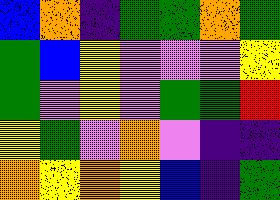[["blue", "orange", "indigo", "green", "green", "orange", "green"], ["green", "blue", "yellow", "violet", "violet", "violet", "yellow"], ["green", "violet", "yellow", "violet", "green", "green", "red"], ["yellow", "green", "violet", "orange", "violet", "indigo", "indigo"], ["orange", "yellow", "orange", "yellow", "blue", "indigo", "green"]]